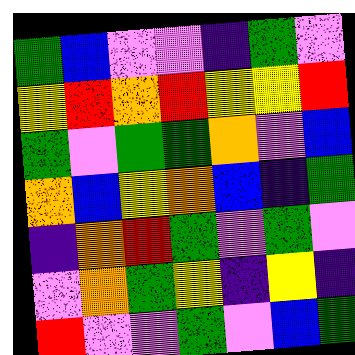[["green", "blue", "violet", "violet", "indigo", "green", "violet"], ["yellow", "red", "orange", "red", "yellow", "yellow", "red"], ["green", "violet", "green", "green", "orange", "violet", "blue"], ["orange", "blue", "yellow", "orange", "blue", "indigo", "green"], ["indigo", "orange", "red", "green", "violet", "green", "violet"], ["violet", "orange", "green", "yellow", "indigo", "yellow", "indigo"], ["red", "violet", "violet", "green", "violet", "blue", "green"]]